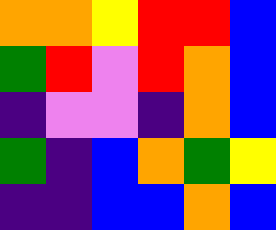[["orange", "orange", "yellow", "red", "red", "blue"], ["green", "red", "violet", "red", "orange", "blue"], ["indigo", "violet", "violet", "indigo", "orange", "blue"], ["green", "indigo", "blue", "orange", "green", "yellow"], ["indigo", "indigo", "blue", "blue", "orange", "blue"]]